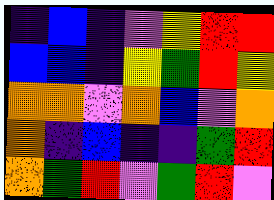[["indigo", "blue", "indigo", "violet", "yellow", "red", "red"], ["blue", "blue", "indigo", "yellow", "green", "red", "yellow"], ["orange", "orange", "violet", "orange", "blue", "violet", "orange"], ["orange", "indigo", "blue", "indigo", "indigo", "green", "red"], ["orange", "green", "red", "violet", "green", "red", "violet"]]